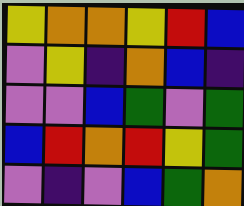[["yellow", "orange", "orange", "yellow", "red", "blue"], ["violet", "yellow", "indigo", "orange", "blue", "indigo"], ["violet", "violet", "blue", "green", "violet", "green"], ["blue", "red", "orange", "red", "yellow", "green"], ["violet", "indigo", "violet", "blue", "green", "orange"]]